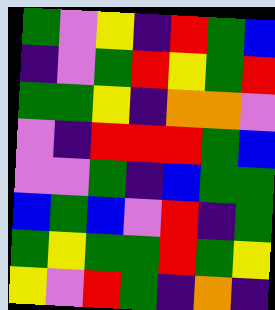[["green", "violet", "yellow", "indigo", "red", "green", "blue"], ["indigo", "violet", "green", "red", "yellow", "green", "red"], ["green", "green", "yellow", "indigo", "orange", "orange", "violet"], ["violet", "indigo", "red", "red", "red", "green", "blue"], ["violet", "violet", "green", "indigo", "blue", "green", "green"], ["blue", "green", "blue", "violet", "red", "indigo", "green"], ["green", "yellow", "green", "green", "red", "green", "yellow"], ["yellow", "violet", "red", "green", "indigo", "orange", "indigo"]]